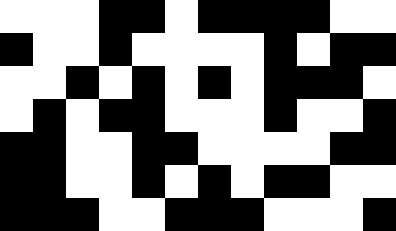[["white", "white", "white", "black", "black", "white", "black", "black", "black", "black", "white", "white"], ["black", "white", "white", "black", "white", "white", "white", "white", "black", "white", "black", "black"], ["white", "white", "black", "white", "black", "white", "black", "white", "black", "black", "black", "white"], ["white", "black", "white", "black", "black", "white", "white", "white", "black", "white", "white", "black"], ["black", "black", "white", "white", "black", "black", "white", "white", "white", "white", "black", "black"], ["black", "black", "white", "white", "black", "white", "black", "white", "black", "black", "white", "white"], ["black", "black", "black", "white", "white", "black", "black", "black", "white", "white", "white", "black"]]